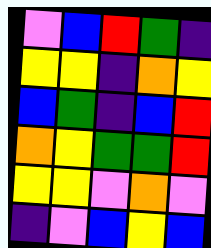[["violet", "blue", "red", "green", "indigo"], ["yellow", "yellow", "indigo", "orange", "yellow"], ["blue", "green", "indigo", "blue", "red"], ["orange", "yellow", "green", "green", "red"], ["yellow", "yellow", "violet", "orange", "violet"], ["indigo", "violet", "blue", "yellow", "blue"]]